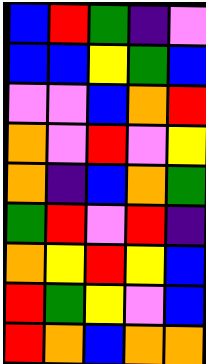[["blue", "red", "green", "indigo", "violet"], ["blue", "blue", "yellow", "green", "blue"], ["violet", "violet", "blue", "orange", "red"], ["orange", "violet", "red", "violet", "yellow"], ["orange", "indigo", "blue", "orange", "green"], ["green", "red", "violet", "red", "indigo"], ["orange", "yellow", "red", "yellow", "blue"], ["red", "green", "yellow", "violet", "blue"], ["red", "orange", "blue", "orange", "orange"]]